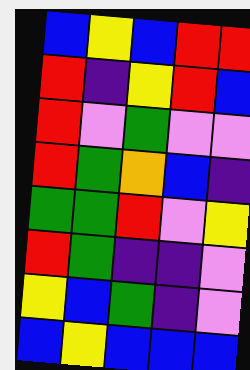[["blue", "yellow", "blue", "red", "red"], ["red", "indigo", "yellow", "red", "blue"], ["red", "violet", "green", "violet", "violet"], ["red", "green", "orange", "blue", "indigo"], ["green", "green", "red", "violet", "yellow"], ["red", "green", "indigo", "indigo", "violet"], ["yellow", "blue", "green", "indigo", "violet"], ["blue", "yellow", "blue", "blue", "blue"]]